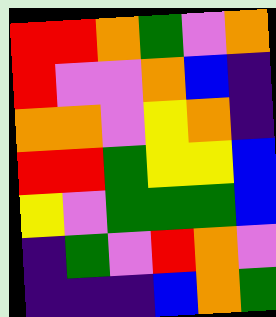[["red", "red", "orange", "green", "violet", "orange"], ["red", "violet", "violet", "orange", "blue", "indigo"], ["orange", "orange", "violet", "yellow", "orange", "indigo"], ["red", "red", "green", "yellow", "yellow", "blue"], ["yellow", "violet", "green", "green", "green", "blue"], ["indigo", "green", "violet", "red", "orange", "violet"], ["indigo", "indigo", "indigo", "blue", "orange", "green"]]